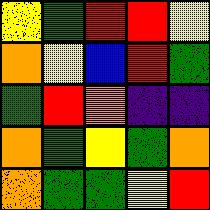[["yellow", "green", "red", "red", "yellow"], ["orange", "yellow", "blue", "red", "green"], ["green", "red", "orange", "indigo", "indigo"], ["orange", "green", "yellow", "green", "orange"], ["orange", "green", "green", "yellow", "red"]]